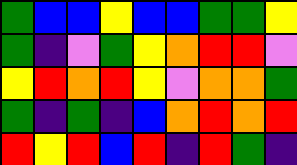[["green", "blue", "blue", "yellow", "blue", "blue", "green", "green", "yellow"], ["green", "indigo", "violet", "green", "yellow", "orange", "red", "red", "violet"], ["yellow", "red", "orange", "red", "yellow", "violet", "orange", "orange", "green"], ["green", "indigo", "green", "indigo", "blue", "orange", "red", "orange", "red"], ["red", "yellow", "red", "blue", "red", "indigo", "red", "green", "indigo"]]